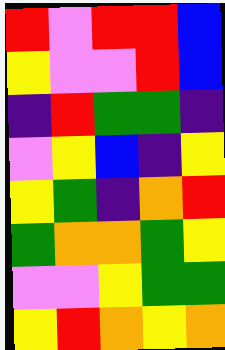[["red", "violet", "red", "red", "blue"], ["yellow", "violet", "violet", "red", "blue"], ["indigo", "red", "green", "green", "indigo"], ["violet", "yellow", "blue", "indigo", "yellow"], ["yellow", "green", "indigo", "orange", "red"], ["green", "orange", "orange", "green", "yellow"], ["violet", "violet", "yellow", "green", "green"], ["yellow", "red", "orange", "yellow", "orange"]]